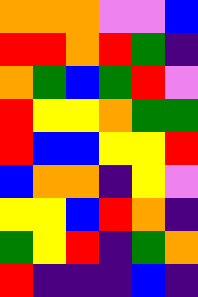[["orange", "orange", "orange", "violet", "violet", "blue"], ["red", "red", "orange", "red", "green", "indigo"], ["orange", "green", "blue", "green", "red", "violet"], ["red", "yellow", "yellow", "orange", "green", "green"], ["red", "blue", "blue", "yellow", "yellow", "red"], ["blue", "orange", "orange", "indigo", "yellow", "violet"], ["yellow", "yellow", "blue", "red", "orange", "indigo"], ["green", "yellow", "red", "indigo", "green", "orange"], ["red", "indigo", "indigo", "indigo", "blue", "indigo"]]